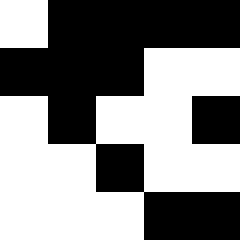[["white", "black", "black", "black", "black"], ["black", "black", "black", "white", "white"], ["white", "black", "white", "white", "black"], ["white", "white", "black", "white", "white"], ["white", "white", "white", "black", "black"]]